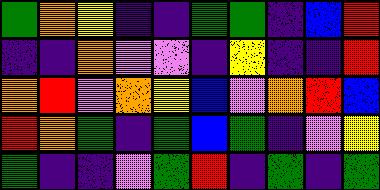[["green", "orange", "yellow", "indigo", "indigo", "green", "green", "indigo", "blue", "red"], ["indigo", "indigo", "orange", "violet", "violet", "indigo", "yellow", "indigo", "indigo", "red"], ["orange", "red", "violet", "orange", "yellow", "blue", "violet", "orange", "red", "blue"], ["red", "orange", "green", "indigo", "green", "blue", "green", "indigo", "violet", "yellow"], ["green", "indigo", "indigo", "violet", "green", "red", "indigo", "green", "indigo", "green"]]